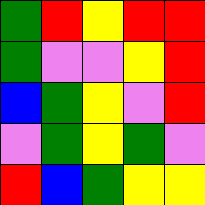[["green", "red", "yellow", "red", "red"], ["green", "violet", "violet", "yellow", "red"], ["blue", "green", "yellow", "violet", "red"], ["violet", "green", "yellow", "green", "violet"], ["red", "blue", "green", "yellow", "yellow"]]